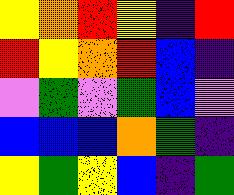[["yellow", "orange", "red", "yellow", "indigo", "red"], ["red", "yellow", "orange", "red", "blue", "indigo"], ["violet", "green", "violet", "green", "blue", "violet"], ["blue", "blue", "blue", "orange", "green", "indigo"], ["yellow", "green", "yellow", "blue", "indigo", "green"]]